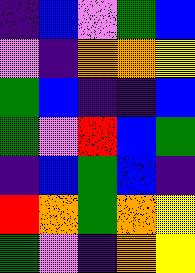[["indigo", "blue", "violet", "green", "blue"], ["violet", "indigo", "orange", "orange", "yellow"], ["green", "blue", "indigo", "indigo", "blue"], ["green", "violet", "red", "blue", "green"], ["indigo", "blue", "green", "blue", "indigo"], ["red", "orange", "green", "orange", "yellow"], ["green", "violet", "indigo", "orange", "yellow"]]